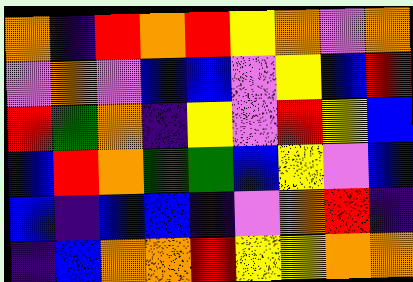[["orange", "indigo", "red", "orange", "red", "yellow", "orange", "violet", "orange"], ["violet", "orange", "violet", "blue", "blue", "violet", "yellow", "blue", "red"], ["red", "green", "orange", "indigo", "yellow", "violet", "red", "yellow", "blue"], ["blue", "red", "orange", "green", "green", "blue", "yellow", "violet", "blue"], ["blue", "indigo", "blue", "blue", "indigo", "violet", "orange", "red", "indigo"], ["indigo", "blue", "orange", "orange", "red", "yellow", "yellow", "orange", "orange"]]